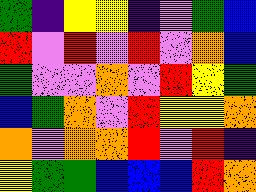[["green", "indigo", "yellow", "yellow", "indigo", "violet", "green", "blue"], ["red", "violet", "red", "violet", "red", "violet", "orange", "blue"], ["green", "violet", "violet", "orange", "violet", "red", "yellow", "green"], ["blue", "green", "orange", "violet", "red", "yellow", "yellow", "orange"], ["orange", "violet", "orange", "orange", "red", "violet", "red", "indigo"], ["yellow", "green", "green", "blue", "blue", "blue", "red", "orange"]]